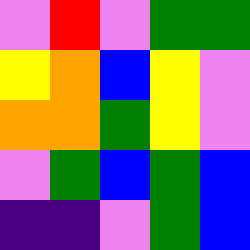[["violet", "red", "violet", "green", "green"], ["yellow", "orange", "blue", "yellow", "violet"], ["orange", "orange", "green", "yellow", "violet"], ["violet", "green", "blue", "green", "blue"], ["indigo", "indigo", "violet", "green", "blue"]]